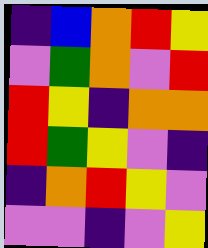[["indigo", "blue", "orange", "red", "yellow"], ["violet", "green", "orange", "violet", "red"], ["red", "yellow", "indigo", "orange", "orange"], ["red", "green", "yellow", "violet", "indigo"], ["indigo", "orange", "red", "yellow", "violet"], ["violet", "violet", "indigo", "violet", "yellow"]]